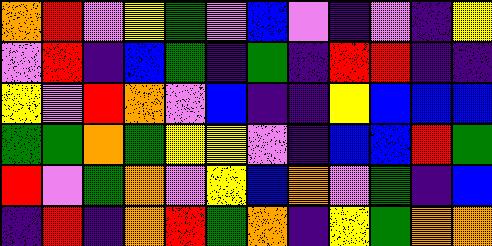[["orange", "red", "violet", "yellow", "green", "violet", "blue", "violet", "indigo", "violet", "indigo", "yellow"], ["violet", "red", "indigo", "blue", "green", "indigo", "green", "indigo", "red", "red", "indigo", "indigo"], ["yellow", "violet", "red", "orange", "violet", "blue", "indigo", "indigo", "yellow", "blue", "blue", "blue"], ["green", "green", "orange", "green", "yellow", "yellow", "violet", "indigo", "blue", "blue", "red", "green"], ["red", "violet", "green", "orange", "violet", "yellow", "blue", "orange", "violet", "green", "indigo", "blue"], ["indigo", "red", "indigo", "orange", "red", "green", "orange", "indigo", "yellow", "green", "orange", "orange"]]